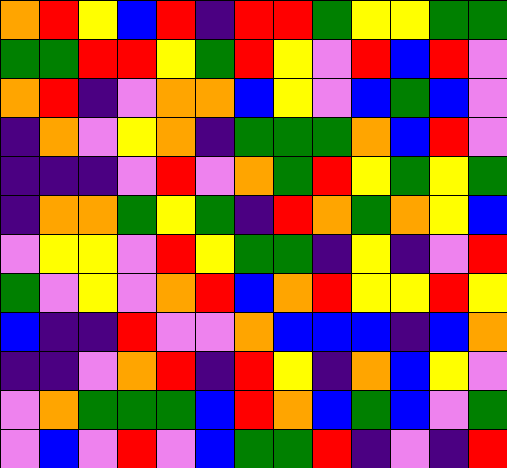[["orange", "red", "yellow", "blue", "red", "indigo", "red", "red", "green", "yellow", "yellow", "green", "green"], ["green", "green", "red", "red", "yellow", "green", "red", "yellow", "violet", "red", "blue", "red", "violet"], ["orange", "red", "indigo", "violet", "orange", "orange", "blue", "yellow", "violet", "blue", "green", "blue", "violet"], ["indigo", "orange", "violet", "yellow", "orange", "indigo", "green", "green", "green", "orange", "blue", "red", "violet"], ["indigo", "indigo", "indigo", "violet", "red", "violet", "orange", "green", "red", "yellow", "green", "yellow", "green"], ["indigo", "orange", "orange", "green", "yellow", "green", "indigo", "red", "orange", "green", "orange", "yellow", "blue"], ["violet", "yellow", "yellow", "violet", "red", "yellow", "green", "green", "indigo", "yellow", "indigo", "violet", "red"], ["green", "violet", "yellow", "violet", "orange", "red", "blue", "orange", "red", "yellow", "yellow", "red", "yellow"], ["blue", "indigo", "indigo", "red", "violet", "violet", "orange", "blue", "blue", "blue", "indigo", "blue", "orange"], ["indigo", "indigo", "violet", "orange", "red", "indigo", "red", "yellow", "indigo", "orange", "blue", "yellow", "violet"], ["violet", "orange", "green", "green", "green", "blue", "red", "orange", "blue", "green", "blue", "violet", "green"], ["violet", "blue", "violet", "red", "violet", "blue", "green", "green", "red", "indigo", "violet", "indigo", "red"]]